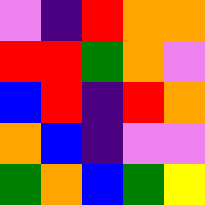[["violet", "indigo", "red", "orange", "orange"], ["red", "red", "green", "orange", "violet"], ["blue", "red", "indigo", "red", "orange"], ["orange", "blue", "indigo", "violet", "violet"], ["green", "orange", "blue", "green", "yellow"]]